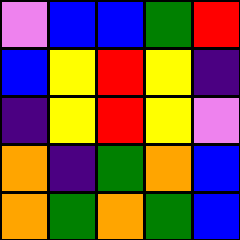[["violet", "blue", "blue", "green", "red"], ["blue", "yellow", "red", "yellow", "indigo"], ["indigo", "yellow", "red", "yellow", "violet"], ["orange", "indigo", "green", "orange", "blue"], ["orange", "green", "orange", "green", "blue"]]